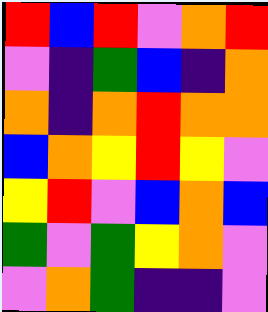[["red", "blue", "red", "violet", "orange", "red"], ["violet", "indigo", "green", "blue", "indigo", "orange"], ["orange", "indigo", "orange", "red", "orange", "orange"], ["blue", "orange", "yellow", "red", "yellow", "violet"], ["yellow", "red", "violet", "blue", "orange", "blue"], ["green", "violet", "green", "yellow", "orange", "violet"], ["violet", "orange", "green", "indigo", "indigo", "violet"]]